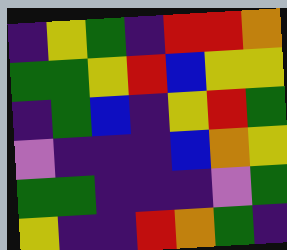[["indigo", "yellow", "green", "indigo", "red", "red", "orange"], ["green", "green", "yellow", "red", "blue", "yellow", "yellow"], ["indigo", "green", "blue", "indigo", "yellow", "red", "green"], ["violet", "indigo", "indigo", "indigo", "blue", "orange", "yellow"], ["green", "green", "indigo", "indigo", "indigo", "violet", "green"], ["yellow", "indigo", "indigo", "red", "orange", "green", "indigo"]]